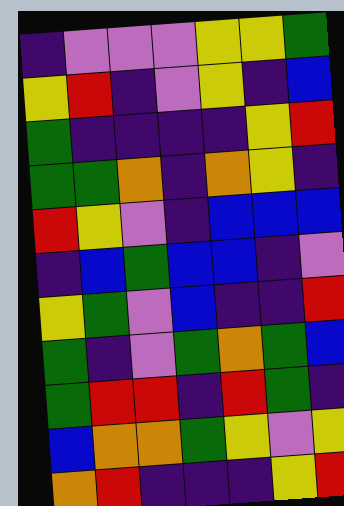[["indigo", "violet", "violet", "violet", "yellow", "yellow", "green"], ["yellow", "red", "indigo", "violet", "yellow", "indigo", "blue"], ["green", "indigo", "indigo", "indigo", "indigo", "yellow", "red"], ["green", "green", "orange", "indigo", "orange", "yellow", "indigo"], ["red", "yellow", "violet", "indigo", "blue", "blue", "blue"], ["indigo", "blue", "green", "blue", "blue", "indigo", "violet"], ["yellow", "green", "violet", "blue", "indigo", "indigo", "red"], ["green", "indigo", "violet", "green", "orange", "green", "blue"], ["green", "red", "red", "indigo", "red", "green", "indigo"], ["blue", "orange", "orange", "green", "yellow", "violet", "yellow"], ["orange", "red", "indigo", "indigo", "indigo", "yellow", "red"]]